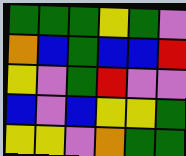[["green", "green", "green", "yellow", "green", "violet"], ["orange", "blue", "green", "blue", "blue", "red"], ["yellow", "violet", "green", "red", "violet", "violet"], ["blue", "violet", "blue", "yellow", "yellow", "green"], ["yellow", "yellow", "violet", "orange", "green", "green"]]